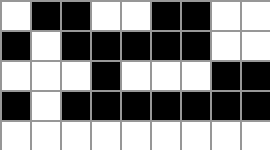[["white", "black", "black", "white", "white", "black", "black", "white", "white"], ["black", "white", "black", "black", "black", "black", "black", "white", "white"], ["white", "white", "white", "black", "white", "white", "white", "black", "black"], ["black", "white", "black", "black", "black", "black", "black", "black", "black"], ["white", "white", "white", "white", "white", "white", "white", "white", "white"]]